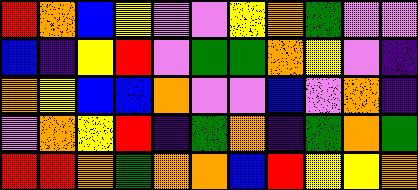[["red", "orange", "blue", "yellow", "violet", "violet", "yellow", "orange", "green", "violet", "violet"], ["blue", "indigo", "yellow", "red", "violet", "green", "green", "orange", "yellow", "violet", "indigo"], ["orange", "yellow", "blue", "blue", "orange", "violet", "violet", "blue", "violet", "orange", "indigo"], ["violet", "orange", "yellow", "red", "indigo", "green", "orange", "indigo", "green", "orange", "green"], ["red", "red", "orange", "green", "orange", "orange", "blue", "red", "yellow", "yellow", "orange"]]